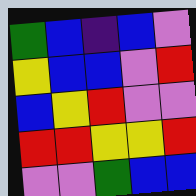[["green", "blue", "indigo", "blue", "violet"], ["yellow", "blue", "blue", "violet", "red"], ["blue", "yellow", "red", "violet", "violet"], ["red", "red", "yellow", "yellow", "red"], ["violet", "violet", "green", "blue", "blue"]]